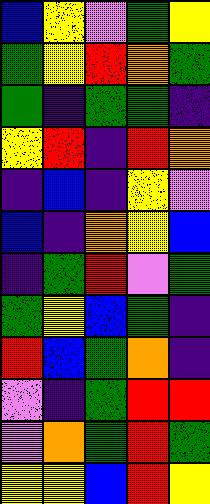[["blue", "yellow", "violet", "green", "yellow"], ["green", "yellow", "red", "orange", "green"], ["green", "indigo", "green", "green", "indigo"], ["yellow", "red", "indigo", "red", "orange"], ["indigo", "blue", "indigo", "yellow", "violet"], ["blue", "indigo", "orange", "yellow", "blue"], ["indigo", "green", "red", "violet", "green"], ["green", "yellow", "blue", "green", "indigo"], ["red", "blue", "green", "orange", "indigo"], ["violet", "indigo", "green", "red", "red"], ["violet", "orange", "green", "red", "green"], ["yellow", "yellow", "blue", "red", "yellow"]]